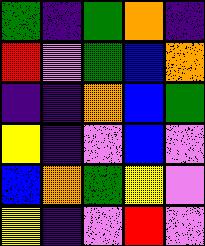[["green", "indigo", "green", "orange", "indigo"], ["red", "violet", "green", "blue", "orange"], ["indigo", "indigo", "orange", "blue", "green"], ["yellow", "indigo", "violet", "blue", "violet"], ["blue", "orange", "green", "yellow", "violet"], ["yellow", "indigo", "violet", "red", "violet"]]